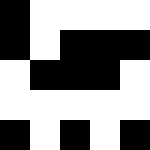[["black", "white", "white", "white", "white"], ["black", "white", "black", "black", "black"], ["white", "black", "black", "black", "white"], ["white", "white", "white", "white", "white"], ["black", "white", "black", "white", "black"]]